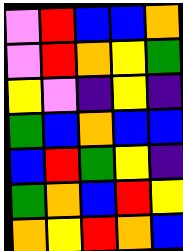[["violet", "red", "blue", "blue", "orange"], ["violet", "red", "orange", "yellow", "green"], ["yellow", "violet", "indigo", "yellow", "indigo"], ["green", "blue", "orange", "blue", "blue"], ["blue", "red", "green", "yellow", "indigo"], ["green", "orange", "blue", "red", "yellow"], ["orange", "yellow", "red", "orange", "blue"]]